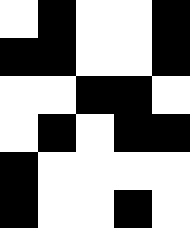[["white", "black", "white", "white", "black"], ["black", "black", "white", "white", "black"], ["white", "white", "black", "black", "white"], ["white", "black", "white", "black", "black"], ["black", "white", "white", "white", "white"], ["black", "white", "white", "black", "white"]]